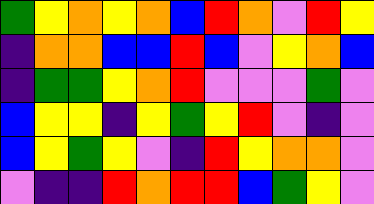[["green", "yellow", "orange", "yellow", "orange", "blue", "red", "orange", "violet", "red", "yellow"], ["indigo", "orange", "orange", "blue", "blue", "red", "blue", "violet", "yellow", "orange", "blue"], ["indigo", "green", "green", "yellow", "orange", "red", "violet", "violet", "violet", "green", "violet"], ["blue", "yellow", "yellow", "indigo", "yellow", "green", "yellow", "red", "violet", "indigo", "violet"], ["blue", "yellow", "green", "yellow", "violet", "indigo", "red", "yellow", "orange", "orange", "violet"], ["violet", "indigo", "indigo", "red", "orange", "red", "red", "blue", "green", "yellow", "violet"]]